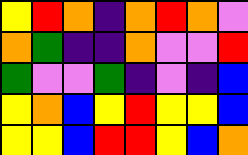[["yellow", "red", "orange", "indigo", "orange", "red", "orange", "violet"], ["orange", "green", "indigo", "indigo", "orange", "violet", "violet", "red"], ["green", "violet", "violet", "green", "indigo", "violet", "indigo", "blue"], ["yellow", "orange", "blue", "yellow", "red", "yellow", "yellow", "blue"], ["yellow", "yellow", "blue", "red", "red", "yellow", "blue", "orange"]]